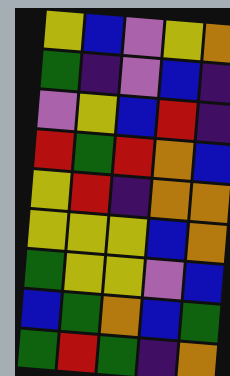[["yellow", "blue", "violet", "yellow", "orange"], ["green", "indigo", "violet", "blue", "indigo"], ["violet", "yellow", "blue", "red", "indigo"], ["red", "green", "red", "orange", "blue"], ["yellow", "red", "indigo", "orange", "orange"], ["yellow", "yellow", "yellow", "blue", "orange"], ["green", "yellow", "yellow", "violet", "blue"], ["blue", "green", "orange", "blue", "green"], ["green", "red", "green", "indigo", "orange"]]